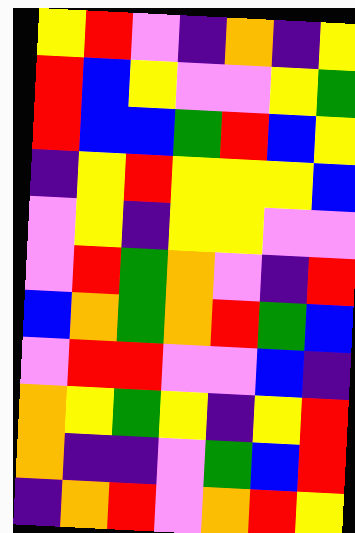[["yellow", "red", "violet", "indigo", "orange", "indigo", "yellow"], ["red", "blue", "yellow", "violet", "violet", "yellow", "green"], ["red", "blue", "blue", "green", "red", "blue", "yellow"], ["indigo", "yellow", "red", "yellow", "yellow", "yellow", "blue"], ["violet", "yellow", "indigo", "yellow", "yellow", "violet", "violet"], ["violet", "red", "green", "orange", "violet", "indigo", "red"], ["blue", "orange", "green", "orange", "red", "green", "blue"], ["violet", "red", "red", "violet", "violet", "blue", "indigo"], ["orange", "yellow", "green", "yellow", "indigo", "yellow", "red"], ["orange", "indigo", "indigo", "violet", "green", "blue", "red"], ["indigo", "orange", "red", "violet", "orange", "red", "yellow"]]